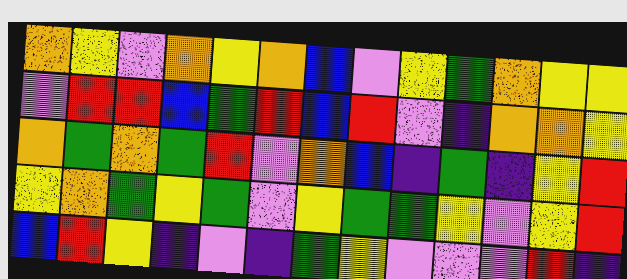[["orange", "yellow", "violet", "orange", "yellow", "orange", "blue", "violet", "yellow", "green", "orange", "yellow", "yellow"], ["violet", "red", "red", "blue", "green", "red", "blue", "red", "violet", "indigo", "orange", "orange", "yellow"], ["orange", "green", "orange", "green", "red", "violet", "orange", "blue", "indigo", "green", "indigo", "yellow", "red"], ["yellow", "orange", "green", "yellow", "green", "violet", "yellow", "green", "green", "yellow", "violet", "yellow", "red"], ["blue", "red", "yellow", "indigo", "violet", "indigo", "green", "yellow", "violet", "violet", "violet", "red", "indigo"]]